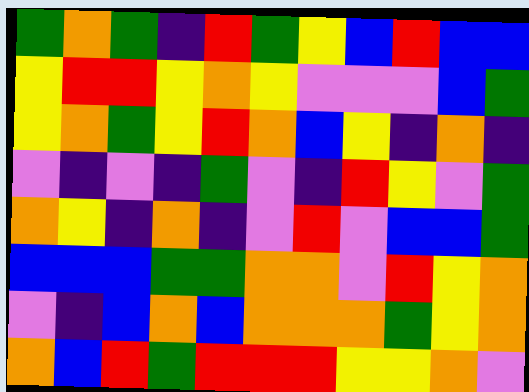[["green", "orange", "green", "indigo", "red", "green", "yellow", "blue", "red", "blue", "blue"], ["yellow", "red", "red", "yellow", "orange", "yellow", "violet", "violet", "violet", "blue", "green"], ["yellow", "orange", "green", "yellow", "red", "orange", "blue", "yellow", "indigo", "orange", "indigo"], ["violet", "indigo", "violet", "indigo", "green", "violet", "indigo", "red", "yellow", "violet", "green"], ["orange", "yellow", "indigo", "orange", "indigo", "violet", "red", "violet", "blue", "blue", "green"], ["blue", "blue", "blue", "green", "green", "orange", "orange", "violet", "red", "yellow", "orange"], ["violet", "indigo", "blue", "orange", "blue", "orange", "orange", "orange", "green", "yellow", "orange"], ["orange", "blue", "red", "green", "red", "red", "red", "yellow", "yellow", "orange", "violet"]]